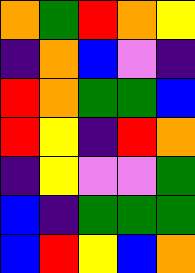[["orange", "green", "red", "orange", "yellow"], ["indigo", "orange", "blue", "violet", "indigo"], ["red", "orange", "green", "green", "blue"], ["red", "yellow", "indigo", "red", "orange"], ["indigo", "yellow", "violet", "violet", "green"], ["blue", "indigo", "green", "green", "green"], ["blue", "red", "yellow", "blue", "orange"]]